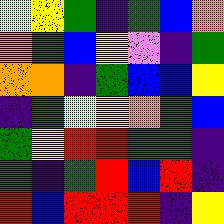[["yellow", "yellow", "green", "indigo", "green", "blue", "orange"], ["orange", "green", "blue", "yellow", "violet", "indigo", "green"], ["orange", "orange", "indigo", "green", "blue", "blue", "yellow"], ["indigo", "green", "yellow", "yellow", "orange", "green", "blue"], ["green", "yellow", "red", "red", "green", "green", "indigo"], ["green", "indigo", "green", "red", "blue", "red", "indigo"], ["red", "blue", "red", "red", "red", "indigo", "yellow"]]